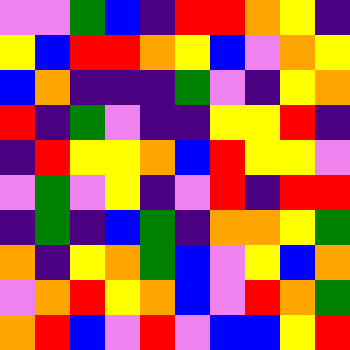[["violet", "violet", "green", "blue", "indigo", "red", "red", "orange", "yellow", "indigo"], ["yellow", "blue", "red", "red", "orange", "yellow", "blue", "violet", "orange", "yellow"], ["blue", "orange", "indigo", "indigo", "indigo", "green", "violet", "indigo", "yellow", "orange"], ["red", "indigo", "green", "violet", "indigo", "indigo", "yellow", "yellow", "red", "indigo"], ["indigo", "red", "yellow", "yellow", "orange", "blue", "red", "yellow", "yellow", "violet"], ["violet", "green", "violet", "yellow", "indigo", "violet", "red", "indigo", "red", "red"], ["indigo", "green", "indigo", "blue", "green", "indigo", "orange", "orange", "yellow", "green"], ["orange", "indigo", "yellow", "orange", "green", "blue", "violet", "yellow", "blue", "orange"], ["violet", "orange", "red", "yellow", "orange", "blue", "violet", "red", "orange", "green"], ["orange", "red", "blue", "violet", "red", "violet", "blue", "blue", "yellow", "red"]]